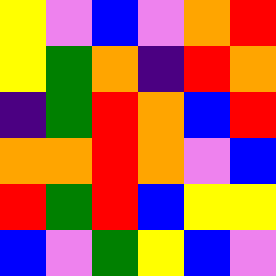[["yellow", "violet", "blue", "violet", "orange", "red"], ["yellow", "green", "orange", "indigo", "red", "orange"], ["indigo", "green", "red", "orange", "blue", "red"], ["orange", "orange", "red", "orange", "violet", "blue"], ["red", "green", "red", "blue", "yellow", "yellow"], ["blue", "violet", "green", "yellow", "blue", "violet"]]